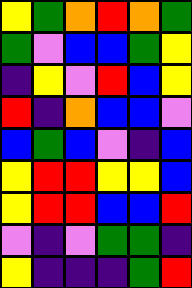[["yellow", "green", "orange", "red", "orange", "green"], ["green", "violet", "blue", "blue", "green", "yellow"], ["indigo", "yellow", "violet", "red", "blue", "yellow"], ["red", "indigo", "orange", "blue", "blue", "violet"], ["blue", "green", "blue", "violet", "indigo", "blue"], ["yellow", "red", "red", "yellow", "yellow", "blue"], ["yellow", "red", "red", "blue", "blue", "red"], ["violet", "indigo", "violet", "green", "green", "indigo"], ["yellow", "indigo", "indigo", "indigo", "green", "red"]]